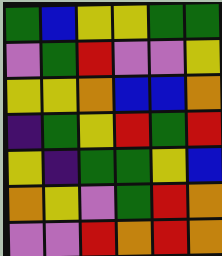[["green", "blue", "yellow", "yellow", "green", "green"], ["violet", "green", "red", "violet", "violet", "yellow"], ["yellow", "yellow", "orange", "blue", "blue", "orange"], ["indigo", "green", "yellow", "red", "green", "red"], ["yellow", "indigo", "green", "green", "yellow", "blue"], ["orange", "yellow", "violet", "green", "red", "orange"], ["violet", "violet", "red", "orange", "red", "orange"]]